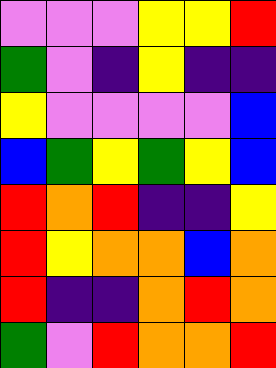[["violet", "violet", "violet", "yellow", "yellow", "red"], ["green", "violet", "indigo", "yellow", "indigo", "indigo"], ["yellow", "violet", "violet", "violet", "violet", "blue"], ["blue", "green", "yellow", "green", "yellow", "blue"], ["red", "orange", "red", "indigo", "indigo", "yellow"], ["red", "yellow", "orange", "orange", "blue", "orange"], ["red", "indigo", "indigo", "orange", "red", "orange"], ["green", "violet", "red", "orange", "orange", "red"]]